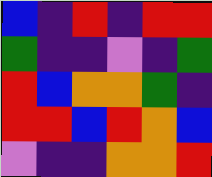[["blue", "indigo", "red", "indigo", "red", "red"], ["green", "indigo", "indigo", "violet", "indigo", "green"], ["red", "blue", "orange", "orange", "green", "indigo"], ["red", "red", "blue", "red", "orange", "blue"], ["violet", "indigo", "indigo", "orange", "orange", "red"]]